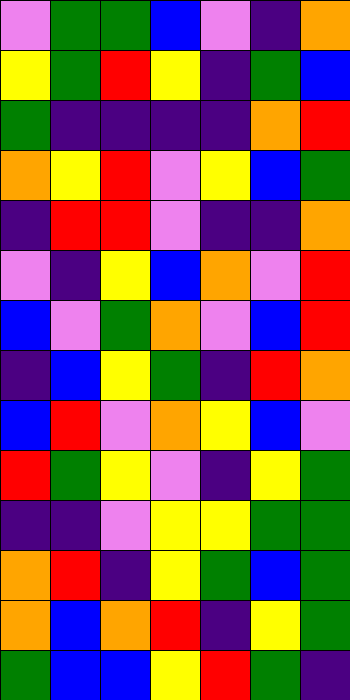[["violet", "green", "green", "blue", "violet", "indigo", "orange"], ["yellow", "green", "red", "yellow", "indigo", "green", "blue"], ["green", "indigo", "indigo", "indigo", "indigo", "orange", "red"], ["orange", "yellow", "red", "violet", "yellow", "blue", "green"], ["indigo", "red", "red", "violet", "indigo", "indigo", "orange"], ["violet", "indigo", "yellow", "blue", "orange", "violet", "red"], ["blue", "violet", "green", "orange", "violet", "blue", "red"], ["indigo", "blue", "yellow", "green", "indigo", "red", "orange"], ["blue", "red", "violet", "orange", "yellow", "blue", "violet"], ["red", "green", "yellow", "violet", "indigo", "yellow", "green"], ["indigo", "indigo", "violet", "yellow", "yellow", "green", "green"], ["orange", "red", "indigo", "yellow", "green", "blue", "green"], ["orange", "blue", "orange", "red", "indigo", "yellow", "green"], ["green", "blue", "blue", "yellow", "red", "green", "indigo"]]